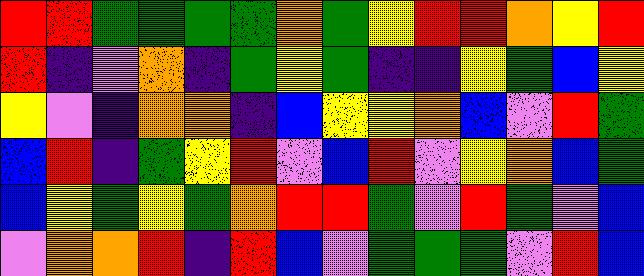[["red", "red", "green", "green", "green", "green", "orange", "green", "yellow", "red", "red", "orange", "yellow", "red"], ["red", "indigo", "violet", "orange", "indigo", "green", "yellow", "green", "indigo", "indigo", "yellow", "green", "blue", "yellow"], ["yellow", "violet", "indigo", "orange", "orange", "indigo", "blue", "yellow", "yellow", "orange", "blue", "violet", "red", "green"], ["blue", "red", "indigo", "green", "yellow", "red", "violet", "blue", "red", "violet", "yellow", "orange", "blue", "green"], ["blue", "yellow", "green", "yellow", "green", "orange", "red", "red", "green", "violet", "red", "green", "violet", "blue"], ["violet", "orange", "orange", "red", "indigo", "red", "blue", "violet", "green", "green", "green", "violet", "red", "blue"]]